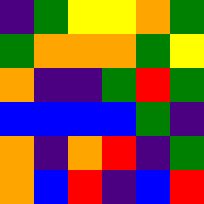[["indigo", "green", "yellow", "yellow", "orange", "green"], ["green", "orange", "orange", "orange", "green", "yellow"], ["orange", "indigo", "indigo", "green", "red", "green"], ["blue", "blue", "blue", "blue", "green", "indigo"], ["orange", "indigo", "orange", "red", "indigo", "green"], ["orange", "blue", "red", "indigo", "blue", "red"]]